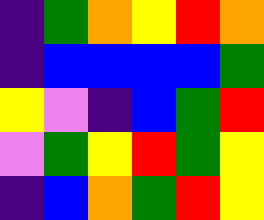[["indigo", "green", "orange", "yellow", "red", "orange"], ["indigo", "blue", "blue", "blue", "blue", "green"], ["yellow", "violet", "indigo", "blue", "green", "red"], ["violet", "green", "yellow", "red", "green", "yellow"], ["indigo", "blue", "orange", "green", "red", "yellow"]]